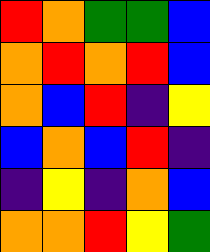[["red", "orange", "green", "green", "blue"], ["orange", "red", "orange", "red", "blue"], ["orange", "blue", "red", "indigo", "yellow"], ["blue", "orange", "blue", "red", "indigo"], ["indigo", "yellow", "indigo", "orange", "blue"], ["orange", "orange", "red", "yellow", "green"]]